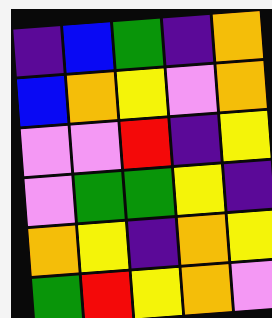[["indigo", "blue", "green", "indigo", "orange"], ["blue", "orange", "yellow", "violet", "orange"], ["violet", "violet", "red", "indigo", "yellow"], ["violet", "green", "green", "yellow", "indigo"], ["orange", "yellow", "indigo", "orange", "yellow"], ["green", "red", "yellow", "orange", "violet"]]